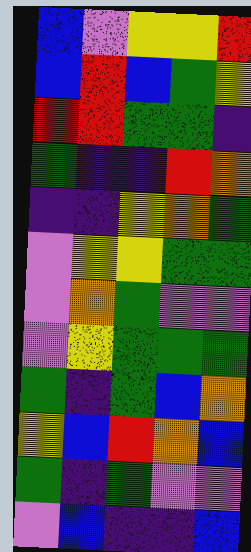[["blue", "violet", "yellow", "yellow", "red"], ["blue", "red", "blue", "green", "yellow"], ["red", "red", "green", "green", "indigo"], ["green", "indigo", "indigo", "red", "orange"], ["indigo", "indigo", "yellow", "orange", "green"], ["violet", "yellow", "yellow", "green", "green"], ["violet", "orange", "green", "violet", "violet"], ["violet", "yellow", "green", "green", "green"], ["green", "indigo", "green", "blue", "orange"], ["yellow", "blue", "red", "orange", "blue"], ["green", "indigo", "green", "violet", "violet"], ["violet", "blue", "indigo", "indigo", "blue"]]